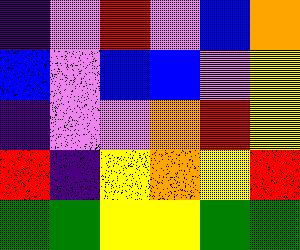[["indigo", "violet", "red", "violet", "blue", "orange"], ["blue", "violet", "blue", "blue", "violet", "yellow"], ["indigo", "violet", "violet", "orange", "red", "yellow"], ["red", "indigo", "yellow", "orange", "yellow", "red"], ["green", "green", "yellow", "yellow", "green", "green"]]